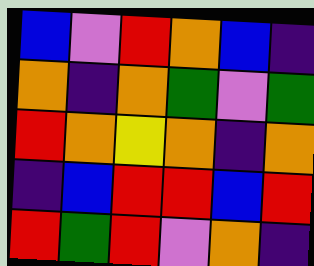[["blue", "violet", "red", "orange", "blue", "indigo"], ["orange", "indigo", "orange", "green", "violet", "green"], ["red", "orange", "yellow", "orange", "indigo", "orange"], ["indigo", "blue", "red", "red", "blue", "red"], ["red", "green", "red", "violet", "orange", "indigo"]]